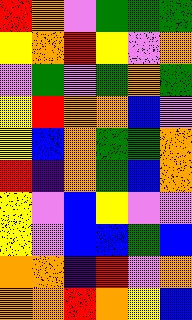[["red", "orange", "violet", "green", "green", "green"], ["yellow", "orange", "red", "yellow", "violet", "orange"], ["violet", "green", "violet", "green", "orange", "green"], ["yellow", "red", "orange", "orange", "blue", "violet"], ["yellow", "blue", "orange", "green", "green", "orange"], ["red", "indigo", "orange", "green", "blue", "orange"], ["yellow", "violet", "blue", "yellow", "violet", "violet"], ["yellow", "violet", "blue", "blue", "green", "blue"], ["orange", "orange", "indigo", "red", "violet", "orange"], ["orange", "orange", "red", "orange", "yellow", "blue"]]